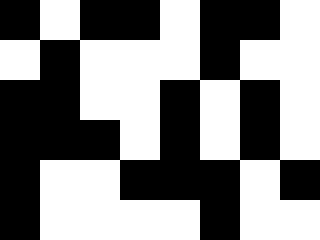[["black", "white", "black", "black", "white", "black", "black", "white"], ["white", "black", "white", "white", "white", "black", "white", "white"], ["black", "black", "white", "white", "black", "white", "black", "white"], ["black", "black", "black", "white", "black", "white", "black", "white"], ["black", "white", "white", "black", "black", "black", "white", "black"], ["black", "white", "white", "white", "white", "black", "white", "white"]]